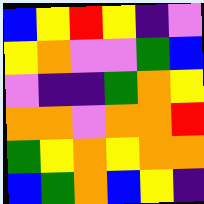[["blue", "yellow", "red", "yellow", "indigo", "violet"], ["yellow", "orange", "violet", "violet", "green", "blue"], ["violet", "indigo", "indigo", "green", "orange", "yellow"], ["orange", "orange", "violet", "orange", "orange", "red"], ["green", "yellow", "orange", "yellow", "orange", "orange"], ["blue", "green", "orange", "blue", "yellow", "indigo"]]